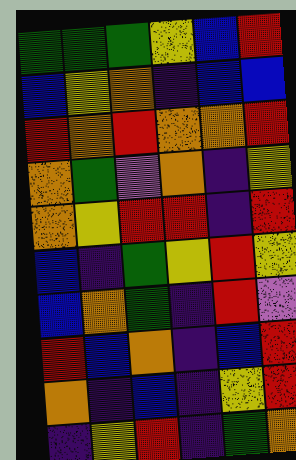[["green", "green", "green", "yellow", "blue", "red"], ["blue", "yellow", "orange", "indigo", "blue", "blue"], ["red", "orange", "red", "orange", "orange", "red"], ["orange", "green", "violet", "orange", "indigo", "yellow"], ["orange", "yellow", "red", "red", "indigo", "red"], ["blue", "indigo", "green", "yellow", "red", "yellow"], ["blue", "orange", "green", "indigo", "red", "violet"], ["red", "blue", "orange", "indigo", "blue", "red"], ["orange", "indigo", "blue", "indigo", "yellow", "red"], ["indigo", "yellow", "red", "indigo", "green", "orange"]]